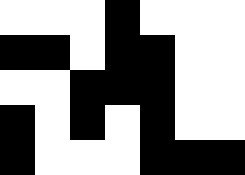[["white", "white", "white", "black", "white", "white", "white"], ["black", "black", "white", "black", "black", "white", "white"], ["white", "white", "black", "black", "black", "white", "white"], ["black", "white", "black", "white", "black", "white", "white"], ["black", "white", "white", "white", "black", "black", "black"]]